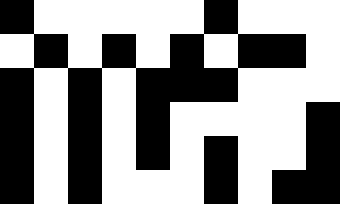[["black", "white", "white", "white", "white", "white", "black", "white", "white", "white"], ["white", "black", "white", "black", "white", "black", "white", "black", "black", "white"], ["black", "white", "black", "white", "black", "black", "black", "white", "white", "white"], ["black", "white", "black", "white", "black", "white", "white", "white", "white", "black"], ["black", "white", "black", "white", "black", "white", "black", "white", "white", "black"], ["black", "white", "black", "white", "white", "white", "black", "white", "black", "black"]]